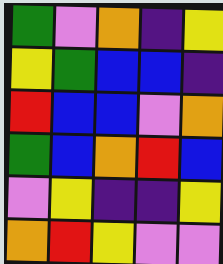[["green", "violet", "orange", "indigo", "yellow"], ["yellow", "green", "blue", "blue", "indigo"], ["red", "blue", "blue", "violet", "orange"], ["green", "blue", "orange", "red", "blue"], ["violet", "yellow", "indigo", "indigo", "yellow"], ["orange", "red", "yellow", "violet", "violet"]]